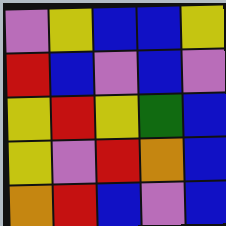[["violet", "yellow", "blue", "blue", "yellow"], ["red", "blue", "violet", "blue", "violet"], ["yellow", "red", "yellow", "green", "blue"], ["yellow", "violet", "red", "orange", "blue"], ["orange", "red", "blue", "violet", "blue"]]